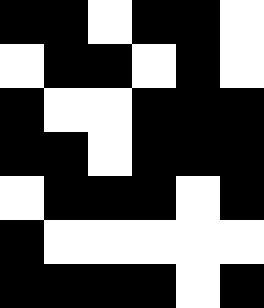[["black", "black", "white", "black", "black", "white"], ["white", "black", "black", "white", "black", "white"], ["black", "white", "white", "black", "black", "black"], ["black", "black", "white", "black", "black", "black"], ["white", "black", "black", "black", "white", "black"], ["black", "white", "white", "white", "white", "white"], ["black", "black", "black", "black", "white", "black"]]